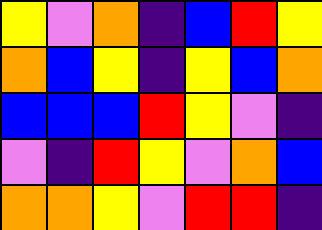[["yellow", "violet", "orange", "indigo", "blue", "red", "yellow"], ["orange", "blue", "yellow", "indigo", "yellow", "blue", "orange"], ["blue", "blue", "blue", "red", "yellow", "violet", "indigo"], ["violet", "indigo", "red", "yellow", "violet", "orange", "blue"], ["orange", "orange", "yellow", "violet", "red", "red", "indigo"]]